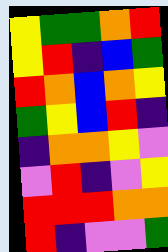[["yellow", "green", "green", "orange", "red"], ["yellow", "red", "indigo", "blue", "green"], ["red", "orange", "blue", "orange", "yellow"], ["green", "yellow", "blue", "red", "indigo"], ["indigo", "orange", "orange", "yellow", "violet"], ["violet", "red", "indigo", "violet", "yellow"], ["red", "red", "red", "orange", "orange"], ["red", "indigo", "violet", "violet", "green"]]